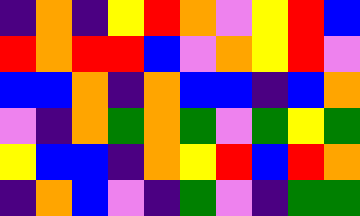[["indigo", "orange", "indigo", "yellow", "red", "orange", "violet", "yellow", "red", "blue"], ["red", "orange", "red", "red", "blue", "violet", "orange", "yellow", "red", "violet"], ["blue", "blue", "orange", "indigo", "orange", "blue", "blue", "indigo", "blue", "orange"], ["violet", "indigo", "orange", "green", "orange", "green", "violet", "green", "yellow", "green"], ["yellow", "blue", "blue", "indigo", "orange", "yellow", "red", "blue", "red", "orange"], ["indigo", "orange", "blue", "violet", "indigo", "green", "violet", "indigo", "green", "green"]]